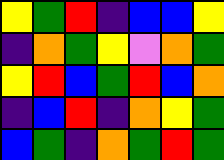[["yellow", "green", "red", "indigo", "blue", "blue", "yellow"], ["indigo", "orange", "green", "yellow", "violet", "orange", "green"], ["yellow", "red", "blue", "green", "red", "blue", "orange"], ["indigo", "blue", "red", "indigo", "orange", "yellow", "green"], ["blue", "green", "indigo", "orange", "green", "red", "green"]]